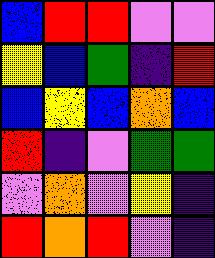[["blue", "red", "red", "violet", "violet"], ["yellow", "blue", "green", "indigo", "red"], ["blue", "yellow", "blue", "orange", "blue"], ["red", "indigo", "violet", "green", "green"], ["violet", "orange", "violet", "yellow", "indigo"], ["red", "orange", "red", "violet", "indigo"]]